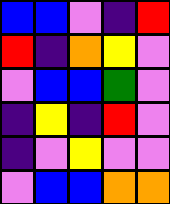[["blue", "blue", "violet", "indigo", "red"], ["red", "indigo", "orange", "yellow", "violet"], ["violet", "blue", "blue", "green", "violet"], ["indigo", "yellow", "indigo", "red", "violet"], ["indigo", "violet", "yellow", "violet", "violet"], ["violet", "blue", "blue", "orange", "orange"]]